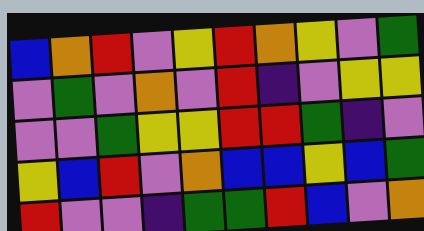[["blue", "orange", "red", "violet", "yellow", "red", "orange", "yellow", "violet", "green"], ["violet", "green", "violet", "orange", "violet", "red", "indigo", "violet", "yellow", "yellow"], ["violet", "violet", "green", "yellow", "yellow", "red", "red", "green", "indigo", "violet"], ["yellow", "blue", "red", "violet", "orange", "blue", "blue", "yellow", "blue", "green"], ["red", "violet", "violet", "indigo", "green", "green", "red", "blue", "violet", "orange"]]